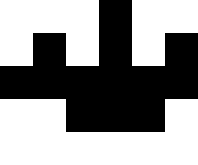[["white", "white", "white", "black", "white", "white"], ["white", "black", "white", "black", "white", "black"], ["black", "black", "black", "black", "black", "black"], ["white", "white", "black", "black", "black", "white"], ["white", "white", "white", "white", "white", "white"]]